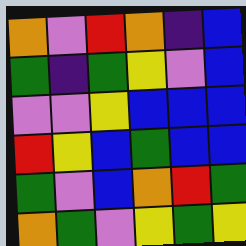[["orange", "violet", "red", "orange", "indigo", "blue"], ["green", "indigo", "green", "yellow", "violet", "blue"], ["violet", "violet", "yellow", "blue", "blue", "blue"], ["red", "yellow", "blue", "green", "blue", "blue"], ["green", "violet", "blue", "orange", "red", "green"], ["orange", "green", "violet", "yellow", "green", "yellow"]]